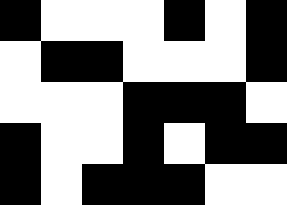[["black", "white", "white", "white", "black", "white", "black"], ["white", "black", "black", "white", "white", "white", "black"], ["white", "white", "white", "black", "black", "black", "white"], ["black", "white", "white", "black", "white", "black", "black"], ["black", "white", "black", "black", "black", "white", "white"]]